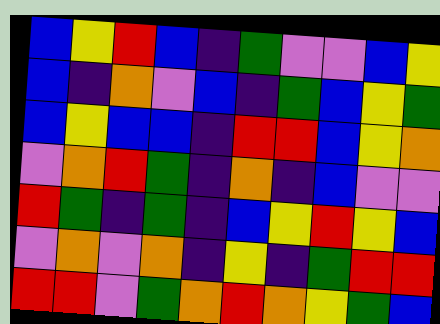[["blue", "yellow", "red", "blue", "indigo", "green", "violet", "violet", "blue", "yellow"], ["blue", "indigo", "orange", "violet", "blue", "indigo", "green", "blue", "yellow", "green"], ["blue", "yellow", "blue", "blue", "indigo", "red", "red", "blue", "yellow", "orange"], ["violet", "orange", "red", "green", "indigo", "orange", "indigo", "blue", "violet", "violet"], ["red", "green", "indigo", "green", "indigo", "blue", "yellow", "red", "yellow", "blue"], ["violet", "orange", "violet", "orange", "indigo", "yellow", "indigo", "green", "red", "red"], ["red", "red", "violet", "green", "orange", "red", "orange", "yellow", "green", "blue"]]